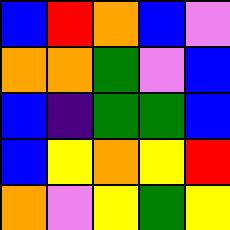[["blue", "red", "orange", "blue", "violet"], ["orange", "orange", "green", "violet", "blue"], ["blue", "indigo", "green", "green", "blue"], ["blue", "yellow", "orange", "yellow", "red"], ["orange", "violet", "yellow", "green", "yellow"]]